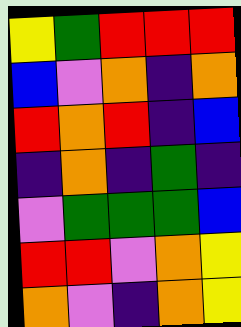[["yellow", "green", "red", "red", "red"], ["blue", "violet", "orange", "indigo", "orange"], ["red", "orange", "red", "indigo", "blue"], ["indigo", "orange", "indigo", "green", "indigo"], ["violet", "green", "green", "green", "blue"], ["red", "red", "violet", "orange", "yellow"], ["orange", "violet", "indigo", "orange", "yellow"]]